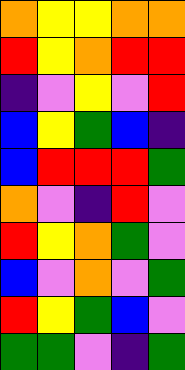[["orange", "yellow", "yellow", "orange", "orange"], ["red", "yellow", "orange", "red", "red"], ["indigo", "violet", "yellow", "violet", "red"], ["blue", "yellow", "green", "blue", "indigo"], ["blue", "red", "red", "red", "green"], ["orange", "violet", "indigo", "red", "violet"], ["red", "yellow", "orange", "green", "violet"], ["blue", "violet", "orange", "violet", "green"], ["red", "yellow", "green", "blue", "violet"], ["green", "green", "violet", "indigo", "green"]]